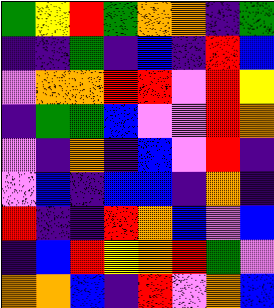[["green", "yellow", "red", "green", "orange", "orange", "indigo", "green"], ["indigo", "indigo", "green", "indigo", "blue", "indigo", "red", "blue"], ["violet", "orange", "orange", "red", "red", "violet", "red", "yellow"], ["indigo", "green", "green", "blue", "violet", "violet", "red", "orange"], ["violet", "indigo", "orange", "indigo", "blue", "violet", "red", "indigo"], ["violet", "blue", "indigo", "blue", "blue", "indigo", "orange", "indigo"], ["red", "indigo", "indigo", "red", "orange", "blue", "violet", "blue"], ["indigo", "blue", "red", "yellow", "orange", "red", "green", "violet"], ["orange", "orange", "blue", "indigo", "red", "violet", "orange", "blue"]]